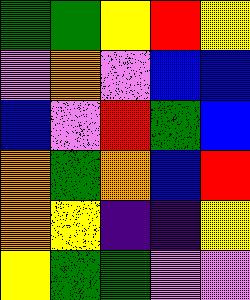[["green", "green", "yellow", "red", "yellow"], ["violet", "orange", "violet", "blue", "blue"], ["blue", "violet", "red", "green", "blue"], ["orange", "green", "orange", "blue", "red"], ["orange", "yellow", "indigo", "indigo", "yellow"], ["yellow", "green", "green", "violet", "violet"]]